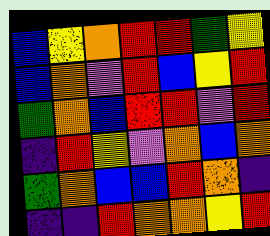[["blue", "yellow", "orange", "red", "red", "green", "yellow"], ["blue", "orange", "violet", "red", "blue", "yellow", "red"], ["green", "orange", "blue", "red", "red", "violet", "red"], ["indigo", "red", "yellow", "violet", "orange", "blue", "orange"], ["green", "orange", "blue", "blue", "red", "orange", "indigo"], ["indigo", "indigo", "red", "orange", "orange", "yellow", "red"]]